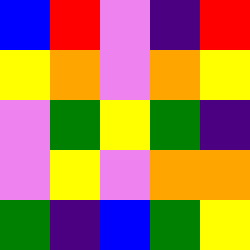[["blue", "red", "violet", "indigo", "red"], ["yellow", "orange", "violet", "orange", "yellow"], ["violet", "green", "yellow", "green", "indigo"], ["violet", "yellow", "violet", "orange", "orange"], ["green", "indigo", "blue", "green", "yellow"]]